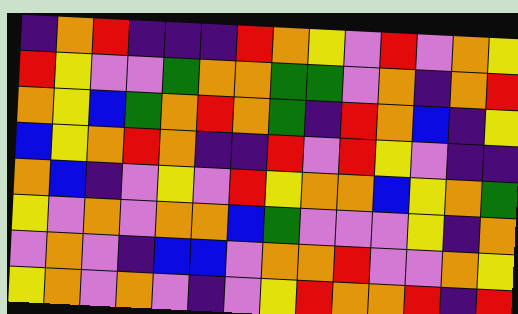[["indigo", "orange", "red", "indigo", "indigo", "indigo", "red", "orange", "yellow", "violet", "red", "violet", "orange", "yellow"], ["red", "yellow", "violet", "violet", "green", "orange", "orange", "green", "green", "violet", "orange", "indigo", "orange", "red"], ["orange", "yellow", "blue", "green", "orange", "red", "orange", "green", "indigo", "red", "orange", "blue", "indigo", "yellow"], ["blue", "yellow", "orange", "red", "orange", "indigo", "indigo", "red", "violet", "red", "yellow", "violet", "indigo", "indigo"], ["orange", "blue", "indigo", "violet", "yellow", "violet", "red", "yellow", "orange", "orange", "blue", "yellow", "orange", "green"], ["yellow", "violet", "orange", "violet", "orange", "orange", "blue", "green", "violet", "violet", "violet", "yellow", "indigo", "orange"], ["violet", "orange", "violet", "indigo", "blue", "blue", "violet", "orange", "orange", "red", "violet", "violet", "orange", "yellow"], ["yellow", "orange", "violet", "orange", "violet", "indigo", "violet", "yellow", "red", "orange", "orange", "red", "indigo", "red"]]